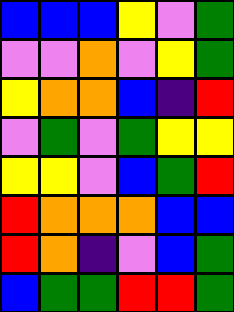[["blue", "blue", "blue", "yellow", "violet", "green"], ["violet", "violet", "orange", "violet", "yellow", "green"], ["yellow", "orange", "orange", "blue", "indigo", "red"], ["violet", "green", "violet", "green", "yellow", "yellow"], ["yellow", "yellow", "violet", "blue", "green", "red"], ["red", "orange", "orange", "orange", "blue", "blue"], ["red", "orange", "indigo", "violet", "blue", "green"], ["blue", "green", "green", "red", "red", "green"]]